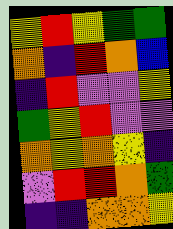[["yellow", "red", "yellow", "green", "green"], ["orange", "indigo", "red", "orange", "blue"], ["indigo", "red", "violet", "violet", "yellow"], ["green", "yellow", "red", "violet", "violet"], ["orange", "yellow", "orange", "yellow", "indigo"], ["violet", "red", "red", "orange", "green"], ["indigo", "indigo", "orange", "orange", "yellow"]]